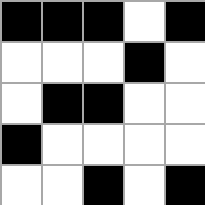[["black", "black", "black", "white", "black"], ["white", "white", "white", "black", "white"], ["white", "black", "black", "white", "white"], ["black", "white", "white", "white", "white"], ["white", "white", "black", "white", "black"]]